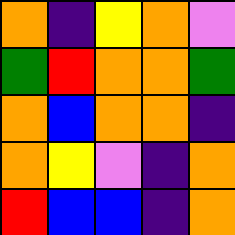[["orange", "indigo", "yellow", "orange", "violet"], ["green", "red", "orange", "orange", "green"], ["orange", "blue", "orange", "orange", "indigo"], ["orange", "yellow", "violet", "indigo", "orange"], ["red", "blue", "blue", "indigo", "orange"]]